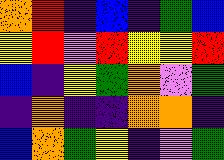[["orange", "red", "indigo", "blue", "indigo", "green", "blue"], ["yellow", "red", "violet", "red", "yellow", "yellow", "red"], ["blue", "indigo", "yellow", "green", "orange", "violet", "green"], ["indigo", "orange", "indigo", "indigo", "orange", "orange", "indigo"], ["blue", "orange", "green", "yellow", "indigo", "violet", "green"]]